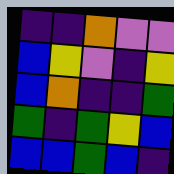[["indigo", "indigo", "orange", "violet", "violet"], ["blue", "yellow", "violet", "indigo", "yellow"], ["blue", "orange", "indigo", "indigo", "green"], ["green", "indigo", "green", "yellow", "blue"], ["blue", "blue", "green", "blue", "indigo"]]